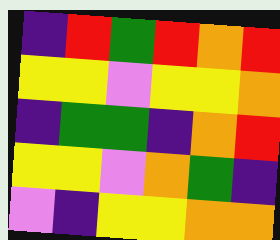[["indigo", "red", "green", "red", "orange", "red"], ["yellow", "yellow", "violet", "yellow", "yellow", "orange"], ["indigo", "green", "green", "indigo", "orange", "red"], ["yellow", "yellow", "violet", "orange", "green", "indigo"], ["violet", "indigo", "yellow", "yellow", "orange", "orange"]]